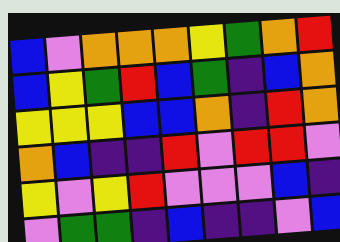[["blue", "violet", "orange", "orange", "orange", "yellow", "green", "orange", "red"], ["blue", "yellow", "green", "red", "blue", "green", "indigo", "blue", "orange"], ["yellow", "yellow", "yellow", "blue", "blue", "orange", "indigo", "red", "orange"], ["orange", "blue", "indigo", "indigo", "red", "violet", "red", "red", "violet"], ["yellow", "violet", "yellow", "red", "violet", "violet", "violet", "blue", "indigo"], ["violet", "green", "green", "indigo", "blue", "indigo", "indigo", "violet", "blue"]]